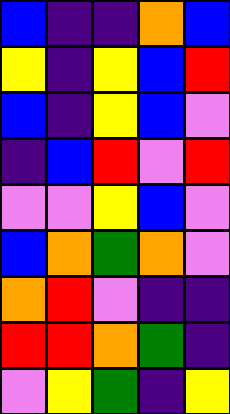[["blue", "indigo", "indigo", "orange", "blue"], ["yellow", "indigo", "yellow", "blue", "red"], ["blue", "indigo", "yellow", "blue", "violet"], ["indigo", "blue", "red", "violet", "red"], ["violet", "violet", "yellow", "blue", "violet"], ["blue", "orange", "green", "orange", "violet"], ["orange", "red", "violet", "indigo", "indigo"], ["red", "red", "orange", "green", "indigo"], ["violet", "yellow", "green", "indigo", "yellow"]]